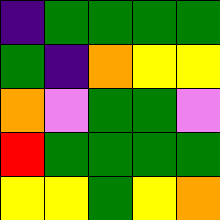[["indigo", "green", "green", "green", "green"], ["green", "indigo", "orange", "yellow", "yellow"], ["orange", "violet", "green", "green", "violet"], ["red", "green", "green", "green", "green"], ["yellow", "yellow", "green", "yellow", "orange"]]